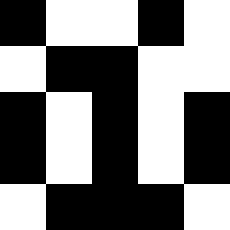[["black", "white", "white", "black", "white"], ["white", "black", "black", "white", "white"], ["black", "white", "black", "white", "black"], ["black", "white", "black", "white", "black"], ["white", "black", "black", "black", "white"]]